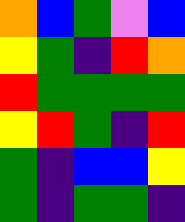[["orange", "blue", "green", "violet", "blue"], ["yellow", "green", "indigo", "red", "orange"], ["red", "green", "green", "green", "green"], ["yellow", "red", "green", "indigo", "red"], ["green", "indigo", "blue", "blue", "yellow"], ["green", "indigo", "green", "green", "indigo"]]